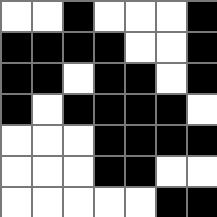[["white", "white", "black", "white", "white", "white", "black"], ["black", "black", "black", "black", "white", "white", "black"], ["black", "black", "white", "black", "black", "white", "black"], ["black", "white", "black", "black", "black", "black", "white"], ["white", "white", "white", "black", "black", "black", "black"], ["white", "white", "white", "black", "black", "white", "white"], ["white", "white", "white", "white", "white", "black", "black"]]